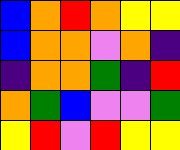[["blue", "orange", "red", "orange", "yellow", "yellow"], ["blue", "orange", "orange", "violet", "orange", "indigo"], ["indigo", "orange", "orange", "green", "indigo", "red"], ["orange", "green", "blue", "violet", "violet", "green"], ["yellow", "red", "violet", "red", "yellow", "yellow"]]